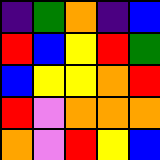[["indigo", "green", "orange", "indigo", "blue"], ["red", "blue", "yellow", "red", "green"], ["blue", "yellow", "yellow", "orange", "red"], ["red", "violet", "orange", "orange", "orange"], ["orange", "violet", "red", "yellow", "blue"]]